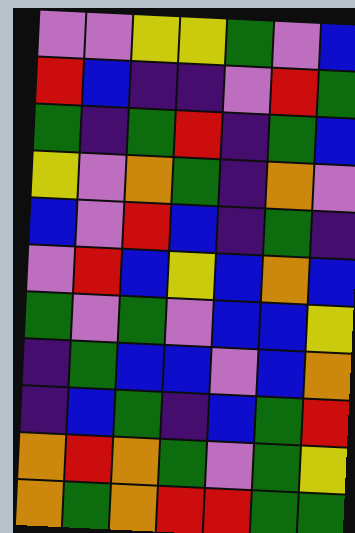[["violet", "violet", "yellow", "yellow", "green", "violet", "blue"], ["red", "blue", "indigo", "indigo", "violet", "red", "green"], ["green", "indigo", "green", "red", "indigo", "green", "blue"], ["yellow", "violet", "orange", "green", "indigo", "orange", "violet"], ["blue", "violet", "red", "blue", "indigo", "green", "indigo"], ["violet", "red", "blue", "yellow", "blue", "orange", "blue"], ["green", "violet", "green", "violet", "blue", "blue", "yellow"], ["indigo", "green", "blue", "blue", "violet", "blue", "orange"], ["indigo", "blue", "green", "indigo", "blue", "green", "red"], ["orange", "red", "orange", "green", "violet", "green", "yellow"], ["orange", "green", "orange", "red", "red", "green", "green"]]